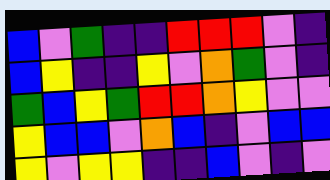[["blue", "violet", "green", "indigo", "indigo", "red", "red", "red", "violet", "indigo"], ["blue", "yellow", "indigo", "indigo", "yellow", "violet", "orange", "green", "violet", "indigo"], ["green", "blue", "yellow", "green", "red", "red", "orange", "yellow", "violet", "violet"], ["yellow", "blue", "blue", "violet", "orange", "blue", "indigo", "violet", "blue", "blue"], ["yellow", "violet", "yellow", "yellow", "indigo", "indigo", "blue", "violet", "indigo", "violet"]]